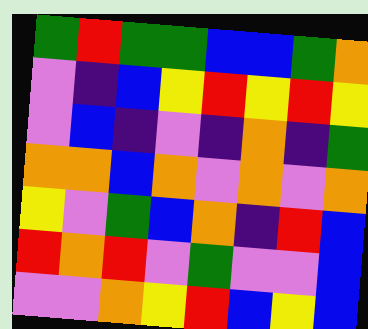[["green", "red", "green", "green", "blue", "blue", "green", "orange"], ["violet", "indigo", "blue", "yellow", "red", "yellow", "red", "yellow"], ["violet", "blue", "indigo", "violet", "indigo", "orange", "indigo", "green"], ["orange", "orange", "blue", "orange", "violet", "orange", "violet", "orange"], ["yellow", "violet", "green", "blue", "orange", "indigo", "red", "blue"], ["red", "orange", "red", "violet", "green", "violet", "violet", "blue"], ["violet", "violet", "orange", "yellow", "red", "blue", "yellow", "blue"]]